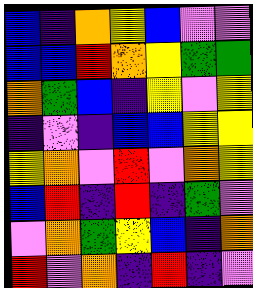[["blue", "indigo", "orange", "yellow", "blue", "violet", "violet"], ["blue", "blue", "red", "orange", "yellow", "green", "green"], ["orange", "green", "blue", "indigo", "yellow", "violet", "yellow"], ["indigo", "violet", "indigo", "blue", "blue", "yellow", "yellow"], ["yellow", "orange", "violet", "red", "violet", "orange", "yellow"], ["blue", "red", "indigo", "red", "indigo", "green", "violet"], ["violet", "orange", "green", "yellow", "blue", "indigo", "orange"], ["red", "violet", "orange", "indigo", "red", "indigo", "violet"]]